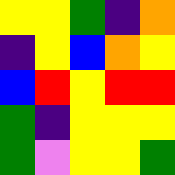[["yellow", "yellow", "green", "indigo", "orange"], ["indigo", "yellow", "blue", "orange", "yellow"], ["blue", "red", "yellow", "red", "red"], ["green", "indigo", "yellow", "yellow", "yellow"], ["green", "violet", "yellow", "yellow", "green"]]